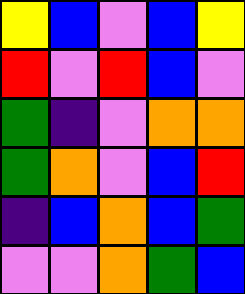[["yellow", "blue", "violet", "blue", "yellow"], ["red", "violet", "red", "blue", "violet"], ["green", "indigo", "violet", "orange", "orange"], ["green", "orange", "violet", "blue", "red"], ["indigo", "blue", "orange", "blue", "green"], ["violet", "violet", "orange", "green", "blue"]]